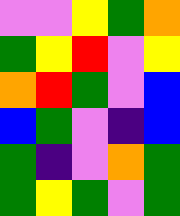[["violet", "violet", "yellow", "green", "orange"], ["green", "yellow", "red", "violet", "yellow"], ["orange", "red", "green", "violet", "blue"], ["blue", "green", "violet", "indigo", "blue"], ["green", "indigo", "violet", "orange", "green"], ["green", "yellow", "green", "violet", "green"]]